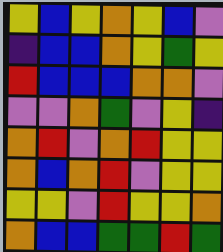[["yellow", "blue", "yellow", "orange", "yellow", "blue", "violet"], ["indigo", "blue", "blue", "orange", "yellow", "green", "yellow"], ["red", "blue", "blue", "blue", "orange", "orange", "violet"], ["violet", "violet", "orange", "green", "violet", "yellow", "indigo"], ["orange", "red", "violet", "orange", "red", "yellow", "yellow"], ["orange", "blue", "orange", "red", "violet", "yellow", "yellow"], ["yellow", "yellow", "violet", "red", "yellow", "yellow", "orange"], ["orange", "blue", "blue", "green", "green", "red", "green"]]